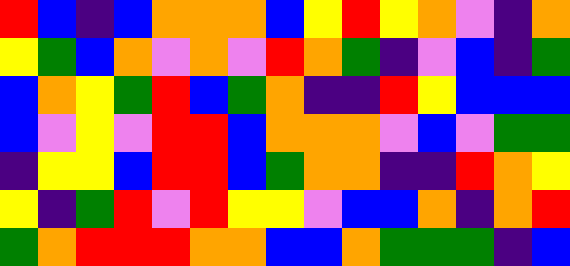[["red", "blue", "indigo", "blue", "orange", "orange", "orange", "blue", "yellow", "red", "yellow", "orange", "violet", "indigo", "orange"], ["yellow", "green", "blue", "orange", "violet", "orange", "violet", "red", "orange", "green", "indigo", "violet", "blue", "indigo", "green"], ["blue", "orange", "yellow", "green", "red", "blue", "green", "orange", "indigo", "indigo", "red", "yellow", "blue", "blue", "blue"], ["blue", "violet", "yellow", "violet", "red", "red", "blue", "orange", "orange", "orange", "violet", "blue", "violet", "green", "green"], ["indigo", "yellow", "yellow", "blue", "red", "red", "blue", "green", "orange", "orange", "indigo", "indigo", "red", "orange", "yellow"], ["yellow", "indigo", "green", "red", "violet", "red", "yellow", "yellow", "violet", "blue", "blue", "orange", "indigo", "orange", "red"], ["green", "orange", "red", "red", "red", "orange", "orange", "blue", "blue", "orange", "green", "green", "green", "indigo", "blue"]]